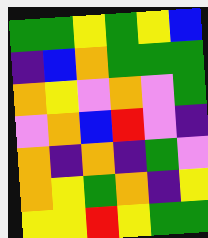[["green", "green", "yellow", "green", "yellow", "blue"], ["indigo", "blue", "orange", "green", "green", "green"], ["orange", "yellow", "violet", "orange", "violet", "green"], ["violet", "orange", "blue", "red", "violet", "indigo"], ["orange", "indigo", "orange", "indigo", "green", "violet"], ["orange", "yellow", "green", "orange", "indigo", "yellow"], ["yellow", "yellow", "red", "yellow", "green", "green"]]